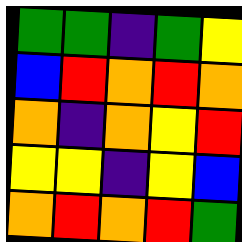[["green", "green", "indigo", "green", "yellow"], ["blue", "red", "orange", "red", "orange"], ["orange", "indigo", "orange", "yellow", "red"], ["yellow", "yellow", "indigo", "yellow", "blue"], ["orange", "red", "orange", "red", "green"]]